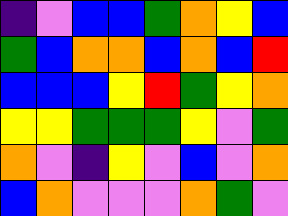[["indigo", "violet", "blue", "blue", "green", "orange", "yellow", "blue"], ["green", "blue", "orange", "orange", "blue", "orange", "blue", "red"], ["blue", "blue", "blue", "yellow", "red", "green", "yellow", "orange"], ["yellow", "yellow", "green", "green", "green", "yellow", "violet", "green"], ["orange", "violet", "indigo", "yellow", "violet", "blue", "violet", "orange"], ["blue", "orange", "violet", "violet", "violet", "orange", "green", "violet"]]